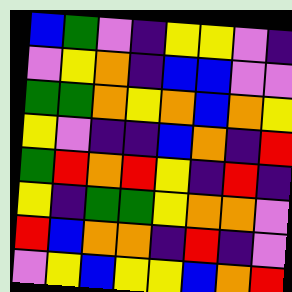[["blue", "green", "violet", "indigo", "yellow", "yellow", "violet", "indigo"], ["violet", "yellow", "orange", "indigo", "blue", "blue", "violet", "violet"], ["green", "green", "orange", "yellow", "orange", "blue", "orange", "yellow"], ["yellow", "violet", "indigo", "indigo", "blue", "orange", "indigo", "red"], ["green", "red", "orange", "red", "yellow", "indigo", "red", "indigo"], ["yellow", "indigo", "green", "green", "yellow", "orange", "orange", "violet"], ["red", "blue", "orange", "orange", "indigo", "red", "indigo", "violet"], ["violet", "yellow", "blue", "yellow", "yellow", "blue", "orange", "red"]]